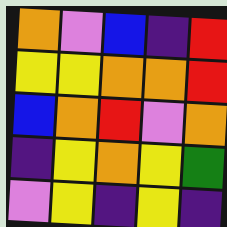[["orange", "violet", "blue", "indigo", "red"], ["yellow", "yellow", "orange", "orange", "red"], ["blue", "orange", "red", "violet", "orange"], ["indigo", "yellow", "orange", "yellow", "green"], ["violet", "yellow", "indigo", "yellow", "indigo"]]